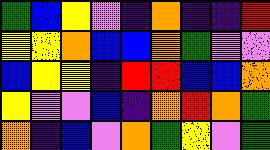[["green", "blue", "yellow", "violet", "indigo", "orange", "indigo", "indigo", "red"], ["yellow", "yellow", "orange", "blue", "blue", "orange", "green", "violet", "violet"], ["blue", "yellow", "yellow", "indigo", "red", "red", "blue", "blue", "orange"], ["yellow", "violet", "violet", "blue", "indigo", "orange", "red", "orange", "green"], ["orange", "indigo", "blue", "violet", "orange", "green", "yellow", "violet", "green"]]